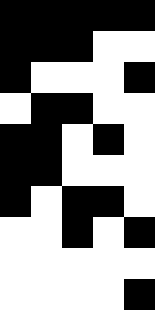[["black", "black", "black", "black", "black"], ["black", "black", "black", "white", "white"], ["black", "white", "white", "white", "black"], ["white", "black", "black", "white", "white"], ["black", "black", "white", "black", "white"], ["black", "black", "white", "white", "white"], ["black", "white", "black", "black", "white"], ["white", "white", "black", "white", "black"], ["white", "white", "white", "white", "white"], ["white", "white", "white", "white", "black"]]